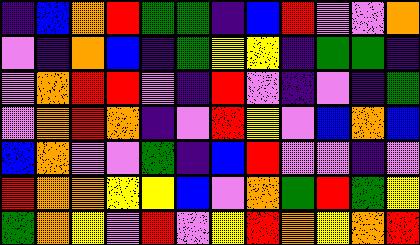[["indigo", "blue", "orange", "red", "green", "green", "indigo", "blue", "red", "violet", "violet", "orange"], ["violet", "indigo", "orange", "blue", "indigo", "green", "yellow", "yellow", "indigo", "green", "green", "indigo"], ["violet", "orange", "red", "red", "violet", "indigo", "red", "violet", "indigo", "violet", "indigo", "green"], ["violet", "orange", "red", "orange", "indigo", "violet", "red", "yellow", "violet", "blue", "orange", "blue"], ["blue", "orange", "violet", "violet", "green", "indigo", "blue", "red", "violet", "violet", "indigo", "violet"], ["red", "orange", "orange", "yellow", "yellow", "blue", "violet", "orange", "green", "red", "green", "yellow"], ["green", "orange", "yellow", "violet", "red", "violet", "yellow", "red", "orange", "yellow", "orange", "red"]]